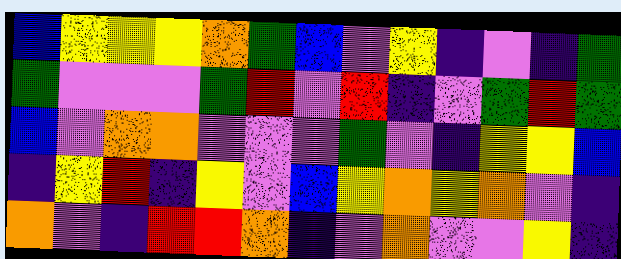[["blue", "yellow", "yellow", "yellow", "orange", "green", "blue", "violet", "yellow", "indigo", "violet", "indigo", "green"], ["green", "violet", "violet", "violet", "green", "red", "violet", "red", "indigo", "violet", "green", "red", "green"], ["blue", "violet", "orange", "orange", "violet", "violet", "violet", "green", "violet", "indigo", "yellow", "yellow", "blue"], ["indigo", "yellow", "red", "indigo", "yellow", "violet", "blue", "yellow", "orange", "yellow", "orange", "violet", "indigo"], ["orange", "violet", "indigo", "red", "red", "orange", "indigo", "violet", "orange", "violet", "violet", "yellow", "indigo"]]